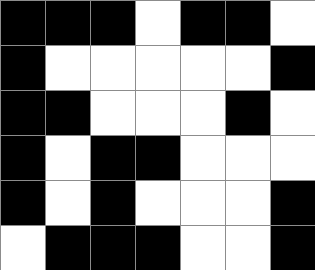[["black", "black", "black", "white", "black", "black", "white"], ["black", "white", "white", "white", "white", "white", "black"], ["black", "black", "white", "white", "white", "black", "white"], ["black", "white", "black", "black", "white", "white", "white"], ["black", "white", "black", "white", "white", "white", "black"], ["white", "black", "black", "black", "white", "white", "black"]]